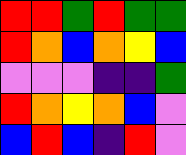[["red", "red", "green", "red", "green", "green"], ["red", "orange", "blue", "orange", "yellow", "blue"], ["violet", "violet", "violet", "indigo", "indigo", "green"], ["red", "orange", "yellow", "orange", "blue", "violet"], ["blue", "red", "blue", "indigo", "red", "violet"]]